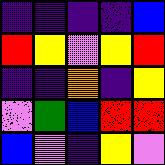[["indigo", "indigo", "indigo", "indigo", "blue"], ["red", "yellow", "violet", "yellow", "red"], ["indigo", "indigo", "orange", "indigo", "yellow"], ["violet", "green", "blue", "red", "red"], ["blue", "violet", "indigo", "yellow", "violet"]]